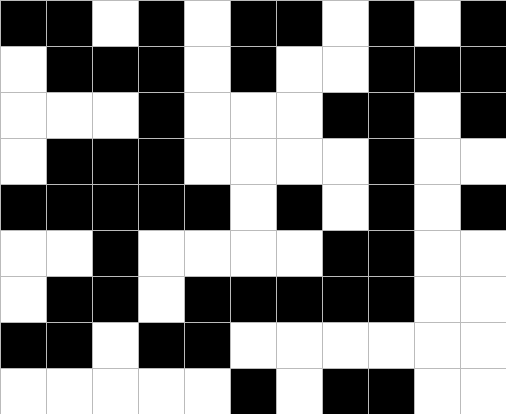[["black", "black", "white", "black", "white", "black", "black", "white", "black", "white", "black"], ["white", "black", "black", "black", "white", "black", "white", "white", "black", "black", "black"], ["white", "white", "white", "black", "white", "white", "white", "black", "black", "white", "black"], ["white", "black", "black", "black", "white", "white", "white", "white", "black", "white", "white"], ["black", "black", "black", "black", "black", "white", "black", "white", "black", "white", "black"], ["white", "white", "black", "white", "white", "white", "white", "black", "black", "white", "white"], ["white", "black", "black", "white", "black", "black", "black", "black", "black", "white", "white"], ["black", "black", "white", "black", "black", "white", "white", "white", "white", "white", "white"], ["white", "white", "white", "white", "white", "black", "white", "black", "black", "white", "white"]]